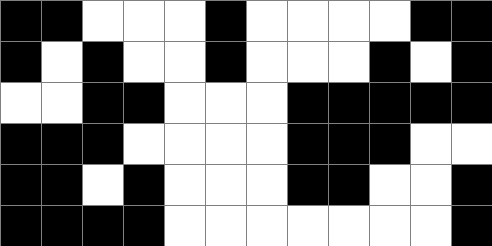[["black", "black", "white", "white", "white", "black", "white", "white", "white", "white", "black", "black"], ["black", "white", "black", "white", "white", "black", "white", "white", "white", "black", "white", "black"], ["white", "white", "black", "black", "white", "white", "white", "black", "black", "black", "black", "black"], ["black", "black", "black", "white", "white", "white", "white", "black", "black", "black", "white", "white"], ["black", "black", "white", "black", "white", "white", "white", "black", "black", "white", "white", "black"], ["black", "black", "black", "black", "white", "white", "white", "white", "white", "white", "white", "black"]]